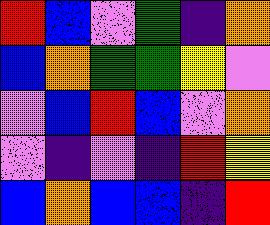[["red", "blue", "violet", "green", "indigo", "orange"], ["blue", "orange", "green", "green", "yellow", "violet"], ["violet", "blue", "red", "blue", "violet", "orange"], ["violet", "indigo", "violet", "indigo", "red", "yellow"], ["blue", "orange", "blue", "blue", "indigo", "red"]]